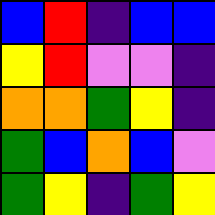[["blue", "red", "indigo", "blue", "blue"], ["yellow", "red", "violet", "violet", "indigo"], ["orange", "orange", "green", "yellow", "indigo"], ["green", "blue", "orange", "blue", "violet"], ["green", "yellow", "indigo", "green", "yellow"]]